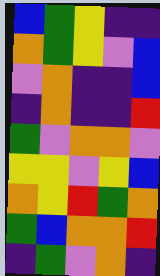[["blue", "green", "yellow", "indigo", "indigo"], ["orange", "green", "yellow", "violet", "blue"], ["violet", "orange", "indigo", "indigo", "blue"], ["indigo", "orange", "indigo", "indigo", "red"], ["green", "violet", "orange", "orange", "violet"], ["yellow", "yellow", "violet", "yellow", "blue"], ["orange", "yellow", "red", "green", "orange"], ["green", "blue", "orange", "orange", "red"], ["indigo", "green", "violet", "orange", "indigo"]]